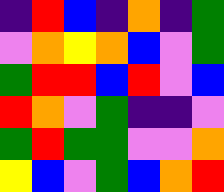[["indigo", "red", "blue", "indigo", "orange", "indigo", "green"], ["violet", "orange", "yellow", "orange", "blue", "violet", "green"], ["green", "red", "red", "blue", "red", "violet", "blue"], ["red", "orange", "violet", "green", "indigo", "indigo", "violet"], ["green", "red", "green", "green", "violet", "violet", "orange"], ["yellow", "blue", "violet", "green", "blue", "orange", "red"]]